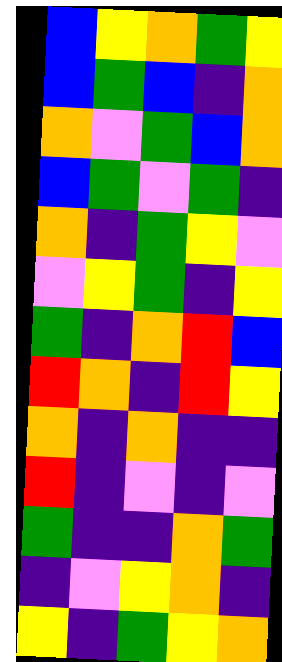[["blue", "yellow", "orange", "green", "yellow"], ["blue", "green", "blue", "indigo", "orange"], ["orange", "violet", "green", "blue", "orange"], ["blue", "green", "violet", "green", "indigo"], ["orange", "indigo", "green", "yellow", "violet"], ["violet", "yellow", "green", "indigo", "yellow"], ["green", "indigo", "orange", "red", "blue"], ["red", "orange", "indigo", "red", "yellow"], ["orange", "indigo", "orange", "indigo", "indigo"], ["red", "indigo", "violet", "indigo", "violet"], ["green", "indigo", "indigo", "orange", "green"], ["indigo", "violet", "yellow", "orange", "indigo"], ["yellow", "indigo", "green", "yellow", "orange"]]